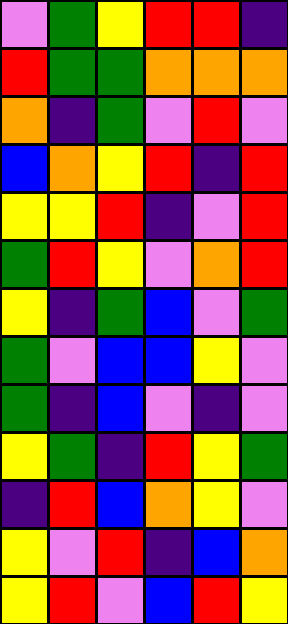[["violet", "green", "yellow", "red", "red", "indigo"], ["red", "green", "green", "orange", "orange", "orange"], ["orange", "indigo", "green", "violet", "red", "violet"], ["blue", "orange", "yellow", "red", "indigo", "red"], ["yellow", "yellow", "red", "indigo", "violet", "red"], ["green", "red", "yellow", "violet", "orange", "red"], ["yellow", "indigo", "green", "blue", "violet", "green"], ["green", "violet", "blue", "blue", "yellow", "violet"], ["green", "indigo", "blue", "violet", "indigo", "violet"], ["yellow", "green", "indigo", "red", "yellow", "green"], ["indigo", "red", "blue", "orange", "yellow", "violet"], ["yellow", "violet", "red", "indigo", "blue", "orange"], ["yellow", "red", "violet", "blue", "red", "yellow"]]